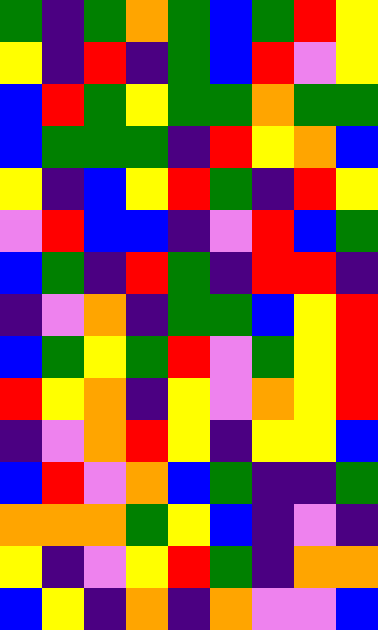[["green", "indigo", "green", "orange", "green", "blue", "green", "red", "yellow"], ["yellow", "indigo", "red", "indigo", "green", "blue", "red", "violet", "yellow"], ["blue", "red", "green", "yellow", "green", "green", "orange", "green", "green"], ["blue", "green", "green", "green", "indigo", "red", "yellow", "orange", "blue"], ["yellow", "indigo", "blue", "yellow", "red", "green", "indigo", "red", "yellow"], ["violet", "red", "blue", "blue", "indigo", "violet", "red", "blue", "green"], ["blue", "green", "indigo", "red", "green", "indigo", "red", "red", "indigo"], ["indigo", "violet", "orange", "indigo", "green", "green", "blue", "yellow", "red"], ["blue", "green", "yellow", "green", "red", "violet", "green", "yellow", "red"], ["red", "yellow", "orange", "indigo", "yellow", "violet", "orange", "yellow", "red"], ["indigo", "violet", "orange", "red", "yellow", "indigo", "yellow", "yellow", "blue"], ["blue", "red", "violet", "orange", "blue", "green", "indigo", "indigo", "green"], ["orange", "orange", "orange", "green", "yellow", "blue", "indigo", "violet", "indigo"], ["yellow", "indigo", "violet", "yellow", "red", "green", "indigo", "orange", "orange"], ["blue", "yellow", "indigo", "orange", "indigo", "orange", "violet", "violet", "blue"]]